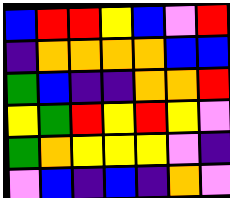[["blue", "red", "red", "yellow", "blue", "violet", "red"], ["indigo", "orange", "orange", "orange", "orange", "blue", "blue"], ["green", "blue", "indigo", "indigo", "orange", "orange", "red"], ["yellow", "green", "red", "yellow", "red", "yellow", "violet"], ["green", "orange", "yellow", "yellow", "yellow", "violet", "indigo"], ["violet", "blue", "indigo", "blue", "indigo", "orange", "violet"]]